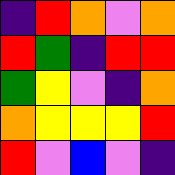[["indigo", "red", "orange", "violet", "orange"], ["red", "green", "indigo", "red", "red"], ["green", "yellow", "violet", "indigo", "orange"], ["orange", "yellow", "yellow", "yellow", "red"], ["red", "violet", "blue", "violet", "indigo"]]